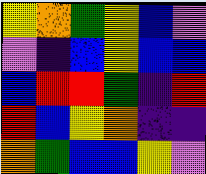[["yellow", "orange", "green", "yellow", "blue", "violet"], ["violet", "indigo", "blue", "yellow", "blue", "blue"], ["blue", "red", "red", "green", "indigo", "red"], ["red", "blue", "yellow", "orange", "indigo", "indigo"], ["orange", "green", "blue", "blue", "yellow", "violet"]]